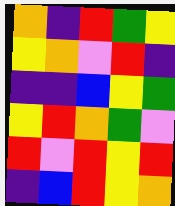[["orange", "indigo", "red", "green", "yellow"], ["yellow", "orange", "violet", "red", "indigo"], ["indigo", "indigo", "blue", "yellow", "green"], ["yellow", "red", "orange", "green", "violet"], ["red", "violet", "red", "yellow", "red"], ["indigo", "blue", "red", "yellow", "orange"]]